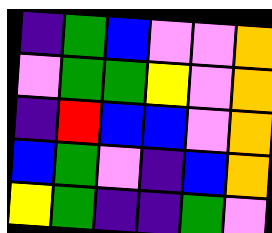[["indigo", "green", "blue", "violet", "violet", "orange"], ["violet", "green", "green", "yellow", "violet", "orange"], ["indigo", "red", "blue", "blue", "violet", "orange"], ["blue", "green", "violet", "indigo", "blue", "orange"], ["yellow", "green", "indigo", "indigo", "green", "violet"]]